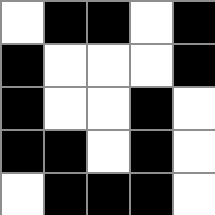[["white", "black", "black", "white", "black"], ["black", "white", "white", "white", "black"], ["black", "white", "white", "black", "white"], ["black", "black", "white", "black", "white"], ["white", "black", "black", "black", "white"]]